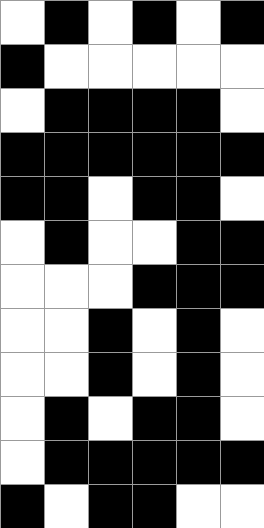[["white", "black", "white", "black", "white", "black"], ["black", "white", "white", "white", "white", "white"], ["white", "black", "black", "black", "black", "white"], ["black", "black", "black", "black", "black", "black"], ["black", "black", "white", "black", "black", "white"], ["white", "black", "white", "white", "black", "black"], ["white", "white", "white", "black", "black", "black"], ["white", "white", "black", "white", "black", "white"], ["white", "white", "black", "white", "black", "white"], ["white", "black", "white", "black", "black", "white"], ["white", "black", "black", "black", "black", "black"], ["black", "white", "black", "black", "white", "white"]]